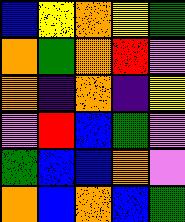[["blue", "yellow", "orange", "yellow", "green"], ["orange", "green", "orange", "red", "violet"], ["orange", "indigo", "orange", "indigo", "yellow"], ["violet", "red", "blue", "green", "violet"], ["green", "blue", "blue", "orange", "violet"], ["orange", "blue", "orange", "blue", "green"]]